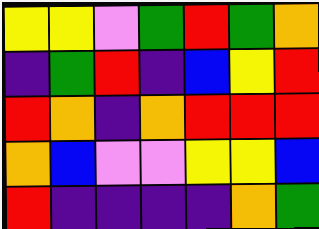[["yellow", "yellow", "violet", "green", "red", "green", "orange"], ["indigo", "green", "red", "indigo", "blue", "yellow", "red"], ["red", "orange", "indigo", "orange", "red", "red", "red"], ["orange", "blue", "violet", "violet", "yellow", "yellow", "blue"], ["red", "indigo", "indigo", "indigo", "indigo", "orange", "green"]]